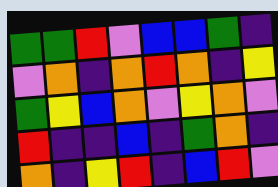[["green", "green", "red", "violet", "blue", "blue", "green", "indigo"], ["violet", "orange", "indigo", "orange", "red", "orange", "indigo", "yellow"], ["green", "yellow", "blue", "orange", "violet", "yellow", "orange", "violet"], ["red", "indigo", "indigo", "blue", "indigo", "green", "orange", "indigo"], ["orange", "indigo", "yellow", "red", "indigo", "blue", "red", "violet"]]